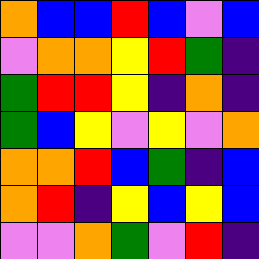[["orange", "blue", "blue", "red", "blue", "violet", "blue"], ["violet", "orange", "orange", "yellow", "red", "green", "indigo"], ["green", "red", "red", "yellow", "indigo", "orange", "indigo"], ["green", "blue", "yellow", "violet", "yellow", "violet", "orange"], ["orange", "orange", "red", "blue", "green", "indigo", "blue"], ["orange", "red", "indigo", "yellow", "blue", "yellow", "blue"], ["violet", "violet", "orange", "green", "violet", "red", "indigo"]]